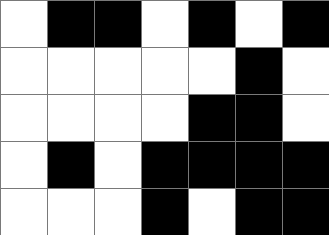[["white", "black", "black", "white", "black", "white", "black"], ["white", "white", "white", "white", "white", "black", "white"], ["white", "white", "white", "white", "black", "black", "white"], ["white", "black", "white", "black", "black", "black", "black"], ["white", "white", "white", "black", "white", "black", "black"]]